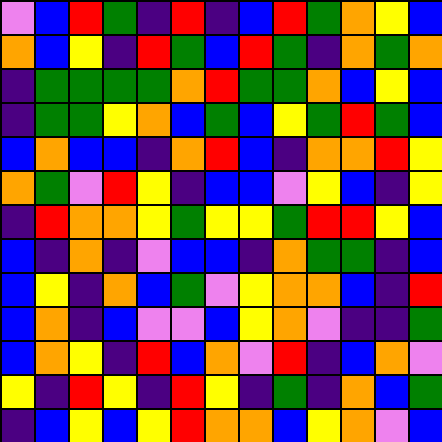[["violet", "blue", "red", "green", "indigo", "red", "indigo", "blue", "red", "green", "orange", "yellow", "blue"], ["orange", "blue", "yellow", "indigo", "red", "green", "blue", "red", "green", "indigo", "orange", "green", "orange"], ["indigo", "green", "green", "green", "green", "orange", "red", "green", "green", "orange", "blue", "yellow", "blue"], ["indigo", "green", "green", "yellow", "orange", "blue", "green", "blue", "yellow", "green", "red", "green", "blue"], ["blue", "orange", "blue", "blue", "indigo", "orange", "red", "blue", "indigo", "orange", "orange", "red", "yellow"], ["orange", "green", "violet", "red", "yellow", "indigo", "blue", "blue", "violet", "yellow", "blue", "indigo", "yellow"], ["indigo", "red", "orange", "orange", "yellow", "green", "yellow", "yellow", "green", "red", "red", "yellow", "blue"], ["blue", "indigo", "orange", "indigo", "violet", "blue", "blue", "indigo", "orange", "green", "green", "indigo", "blue"], ["blue", "yellow", "indigo", "orange", "blue", "green", "violet", "yellow", "orange", "orange", "blue", "indigo", "red"], ["blue", "orange", "indigo", "blue", "violet", "violet", "blue", "yellow", "orange", "violet", "indigo", "indigo", "green"], ["blue", "orange", "yellow", "indigo", "red", "blue", "orange", "violet", "red", "indigo", "blue", "orange", "violet"], ["yellow", "indigo", "red", "yellow", "indigo", "red", "yellow", "indigo", "green", "indigo", "orange", "blue", "green"], ["indigo", "blue", "yellow", "blue", "yellow", "red", "orange", "orange", "blue", "yellow", "orange", "violet", "blue"]]